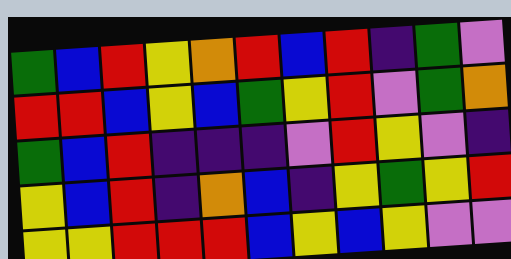[["green", "blue", "red", "yellow", "orange", "red", "blue", "red", "indigo", "green", "violet"], ["red", "red", "blue", "yellow", "blue", "green", "yellow", "red", "violet", "green", "orange"], ["green", "blue", "red", "indigo", "indigo", "indigo", "violet", "red", "yellow", "violet", "indigo"], ["yellow", "blue", "red", "indigo", "orange", "blue", "indigo", "yellow", "green", "yellow", "red"], ["yellow", "yellow", "red", "red", "red", "blue", "yellow", "blue", "yellow", "violet", "violet"]]